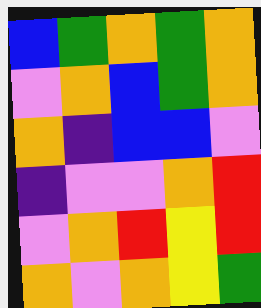[["blue", "green", "orange", "green", "orange"], ["violet", "orange", "blue", "green", "orange"], ["orange", "indigo", "blue", "blue", "violet"], ["indigo", "violet", "violet", "orange", "red"], ["violet", "orange", "red", "yellow", "red"], ["orange", "violet", "orange", "yellow", "green"]]